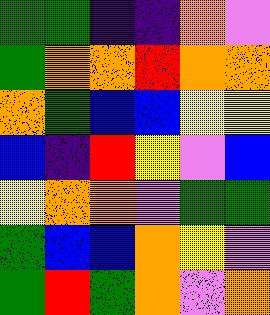[["green", "green", "indigo", "indigo", "orange", "violet"], ["green", "orange", "orange", "red", "orange", "orange"], ["orange", "green", "blue", "blue", "yellow", "yellow"], ["blue", "indigo", "red", "yellow", "violet", "blue"], ["yellow", "orange", "orange", "violet", "green", "green"], ["green", "blue", "blue", "orange", "yellow", "violet"], ["green", "red", "green", "orange", "violet", "orange"]]